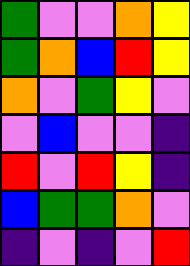[["green", "violet", "violet", "orange", "yellow"], ["green", "orange", "blue", "red", "yellow"], ["orange", "violet", "green", "yellow", "violet"], ["violet", "blue", "violet", "violet", "indigo"], ["red", "violet", "red", "yellow", "indigo"], ["blue", "green", "green", "orange", "violet"], ["indigo", "violet", "indigo", "violet", "red"]]